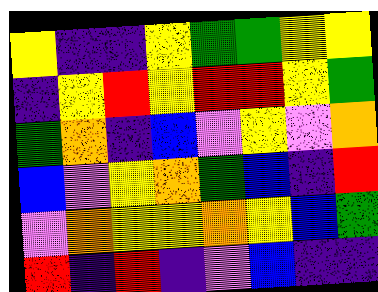[["yellow", "indigo", "indigo", "yellow", "green", "green", "yellow", "yellow"], ["indigo", "yellow", "red", "yellow", "red", "red", "yellow", "green"], ["green", "orange", "indigo", "blue", "violet", "yellow", "violet", "orange"], ["blue", "violet", "yellow", "orange", "green", "blue", "indigo", "red"], ["violet", "orange", "yellow", "yellow", "orange", "yellow", "blue", "green"], ["red", "indigo", "red", "indigo", "violet", "blue", "indigo", "indigo"]]